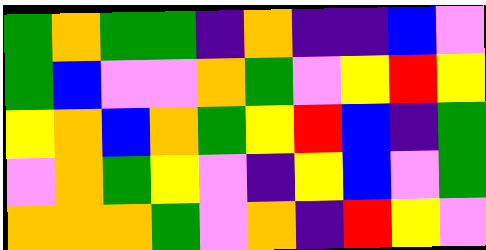[["green", "orange", "green", "green", "indigo", "orange", "indigo", "indigo", "blue", "violet"], ["green", "blue", "violet", "violet", "orange", "green", "violet", "yellow", "red", "yellow"], ["yellow", "orange", "blue", "orange", "green", "yellow", "red", "blue", "indigo", "green"], ["violet", "orange", "green", "yellow", "violet", "indigo", "yellow", "blue", "violet", "green"], ["orange", "orange", "orange", "green", "violet", "orange", "indigo", "red", "yellow", "violet"]]